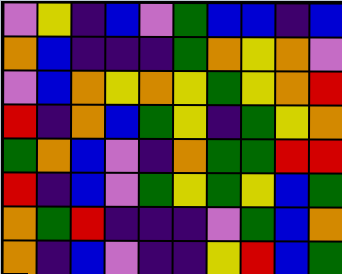[["violet", "yellow", "indigo", "blue", "violet", "green", "blue", "blue", "indigo", "blue"], ["orange", "blue", "indigo", "indigo", "indigo", "green", "orange", "yellow", "orange", "violet"], ["violet", "blue", "orange", "yellow", "orange", "yellow", "green", "yellow", "orange", "red"], ["red", "indigo", "orange", "blue", "green", "yellow", "indigo", "green", "yellow", "orange"], ["green", "orange", "blue", "violet", "indigo", "orange", "green", "green", "red", "red"], ["red", "indigo", "blue", "violet", "green", "yellow", "green", "yellow", "blue", "green"], ["orange", "green", "red", "indigo", "indigo", "indigo", "violet", "green", "blue", "orange"], ["orange", "indigo", "blue", "violet", "indigo", "indigo", "yellow", "red", "blue", "green"]]